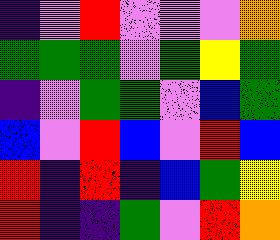[["indigo", "violet", "red", "violet", "violet", "violet", "orange"], ["green", "green", "green", "violet", "green", "yellow", "green"], ["indigo", "violet", "green", "green", "violet", "blue", "green"], ["blue", "violet", "red", "blue", "violet", "red", "blue"], ["red", "indigo", "red", "indigo", "blue", "green", "yellow"], ["red", "indigo", "indigo", "green", "violet", "red", "orange"]]